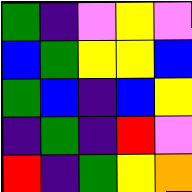[["green", "indigo", "violet", "yellow", "violet"], ["blue", "green", "yellow", "yellow", "blue"], ["green", "blue", "indigo", "blue", "yellow"], ["indigo", "green", "indigo", "red", "violet"], ["red", "indigo", "green", "yellow", "orange"]]